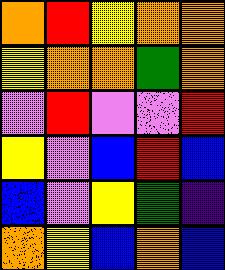[["orange", "red", "yellow", "orange", "orange"], ["yellow", "orange", "orange", "green", "orange"], ["violet", "red", "violet", "violet", "red"], ["yellow", "violet", "blue", "red", "blue"], ["blue", "violet", "yellow", "green", "indigo"], ["orange", "yellow", "blue", "orange", "blue"]]